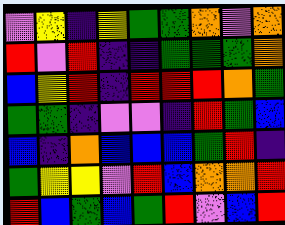[["violet", "yellow", "indigo", "yellow", "green", "green", "orange", "violet", "orange"], ["red", "violet", "red", "indigo", "indigo", "green", "green", "green", "orange"], ["blue", "yellow", "red", "indigo", "red", "red", "red", "orange", "green"], ["green", "green", "indigo", "violet", "violet", "indigo", "red", "green", "blue"], ["blue", "indigo", "orange", "blue", "blue", "blue", "green", "red", "indigo"], ["green", "yellow", "yellow", "violet", "red", "blue", "orange", "orange", "red"], ["red", "blue", "green", "blue", "green", "red", "violet", "blue", "red"]]